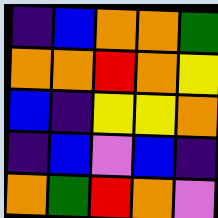[["indigo", "blue", "orange", "orange", "green"], ["orange", "orange", "red", "orange", "yellow"], ["blue", "indigo", "yellow", "yellow", "orange"], ["indigo", "blue", "violet", "blue", "indigo"], ["orange", "green", "red", "orange", "violet"]]